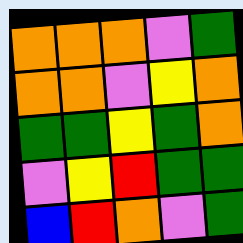[["orange", "orange", "orange", "violet", "green"], ["orange", "orange", "violet", "yellow", "orange"], ["green", "green", "yellow", "green", "orange"], ["violet", "yellow", "red", "green", "green"], ["blue", "red", "orange", "violet", "green"]]